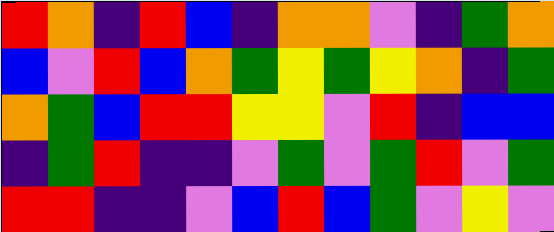[["red", "orange", "indigo", "red", "blue", "indigo", "orange", "orange", "violet", "indigo", "green", "orange"], ["blue", "violet", "red", "blue", "orange", "green", "yellow", "green", "yellow", "orange", "indigo", "green"], ["orange", "green", "blue", "red", "red", "yellow", "yellow", "violet", "red", "indigo", "blue", "blue"], ["indigo", "green", "red", "indigo", "indigo", "violet", "green", "violet", "green", "red", "violet", "green"], ["red", "red", "indigo", "indigo", "violet", "blue", "red", "blue", "green", "violet", "yellow", "violet"]]